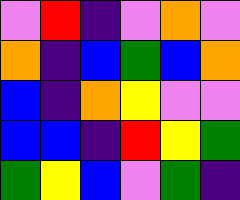[["violet", "red", "indigo", "violet", "orange", "violet"], ["orange", "indigo", "blue", "green", "blue", "orange"], ["blue", "indigo", "orange", "yellow", "violet", "violet"], ["blue", "blue", "indigo", "red", "yellow", "green"], ["green", "yellow", "blue", "violet", "green", "indigo"]]